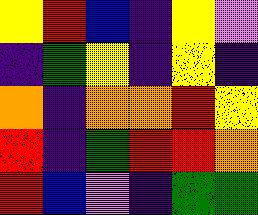[["yellow", "red", "blue", "indigo", "yellow", "violet"], ["indigo", "green", "yellow", "indigo", "yellow", "indigo"], ["orange", "indigo", "orange", "orange", "red", "yellow"], ["red", "indigo", "green", "red", "red", "orange"], ["red", "blue", "violet", "indigo", "green", "green"]]